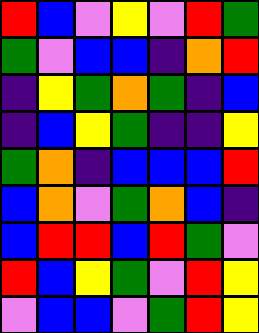[["red", "blue", "violet", "yellow", "violet", "red", "green"], ["green", "violet", "blue", "blue", "indigo", "orange", "red"], ["indigo", "yellow", "green", "orange", "green", "indigo", "blue"], ["indigo", "blue", "yellow", "green", "indigo", "indigo", "yellow"], ["green", "orange", "indigo", "blue", "blue", "blue", "red"], ["blue", "orange", "violet", "green", "orange", "blue", "indigo"], ["blue", "red", "red", "blue", "red", "green", "violet"], ["red", "blue", "yellow", "green", "violet", "red", "yellow"], ["violet", "blue", "blue", "violet", "green", "red", "yellow"]]